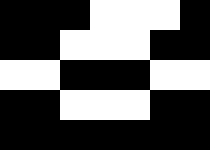[["black", "black", "black", "white", "white", "white", "black"], ["black", "black", "white", "white", "white", "black", "black"], ["white", "white", "black", "black", "black", "white", "white"], ["black", "black", "white", "white", "white", "black", "black"], ["black", "black", "black", "black", "black", "black", "black"]]